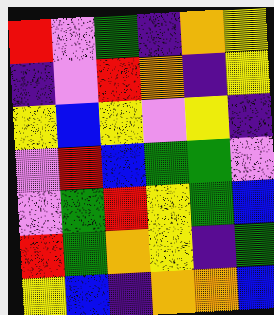[["red", "violet", "green", "indigo", "orange", "yellow"], ["indigo", "violet", "red", "orange", "indigo", "yellow"], ["yellow", "blue", "yellow", "violet", "yellow", "indigo"], ["violet", "red", "blue", "green", "green", "violet"], ["violet", "green", "red", "yellow", "green", "blue"], ["red", "green", "orange", "yellow", "indigo", "green"], ["yellow", "blue", "indigo", "orange", "orange", "blue"]]